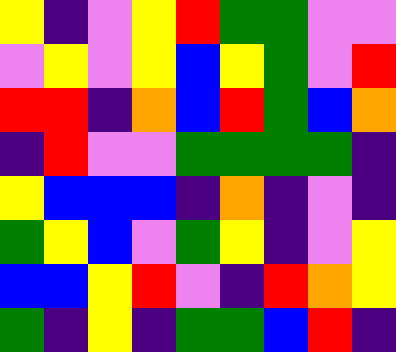[["yellow", "indigo", "violet", "yellow", "red", "green", "green", "violet", "violet"], ["violet", "yellow", "violet", "yellow", "blue", "yellow", "green", "violet", "red"], ["red", "red", "indigo", "orange", "blue", "red", "green", "blue", "orange"], ["indigo", "red", "violet", "violet", "green", "green", "green", "green", "indigo"], ["yellow", "blue", "blue", "blue", "indigo", "orange", "indigo", "violet", "indigo"], ["green", "yellow", "blue", "violet", "green", "yellow", "indigo", "violet", "yellow"], ["blue", "blue", "yellow", "red", "violet", "indigo", "red", "orange", "yellow"], ["green", "indigo", "yellow", "indigo", "green", "green", "blue", "red", "indigo"]]